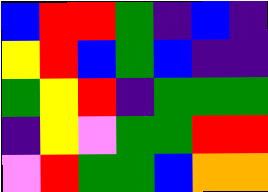[["blue", "red", "red", "green", "indigo", "blue", "indigo"], ["yellow", "red", "blue", "green", "blue", "indigo", "indigo"], ["green", "yellow", "red", "indigo", "green", "green", "green"], ["indigo", "yellow", "violet", "green", "green", "red", "red"], ["violet", "red", "green", "green", "blue", "orange", "orange"]]